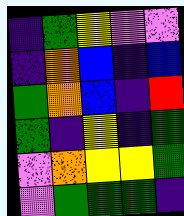[["indigo", "green", "yellow", "violet", "violet"], ["indigo", "orange", "blue", "indigo", "blue"], ["green", "orange", "blue", "indigo", "red"], ["green", "indigo", "yellow", "indigo", "green"], ["violet", "orange", "yellow", "yellow", "green"], ["violet", "green", "green", "green", "indigo"]]